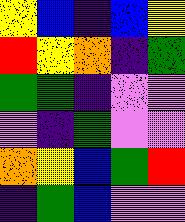[["yellow", "blue", "indigo", "blue", "yellow"], ["red", "yellow", "orange", "indigo", "green"], ["green", "green", "indigo", "violet", "violet"], ["violet", "indigo", "green", "violet", "violet"], ["orange", "yellow", "blue", "green", "red"], ["indigo", "green", "blue", "violet", "violet"]]